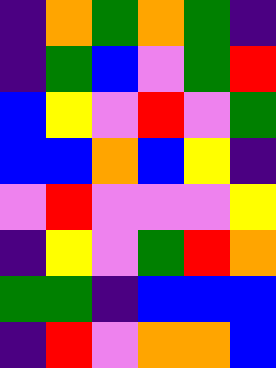[["indigo", "orange", "green", "orange", "green", "indigo"], ["indigo", "green", "blue", "violet", "green", "red"], ["blue", "yellow", "violet", "red", "violet", "green"], ["blue", "blue", "orange", "blue", "yellow", "indigo"], ["violet", "red", "violet", "violet", "violet", "yellow"], ["indigo", "yellow", "violet", "green", "red", "orange"], ["green", "green", "indigo", "blue", "blue", "blue"], ["indigo", "red", "violet", "orange", "orange", "blue"]]